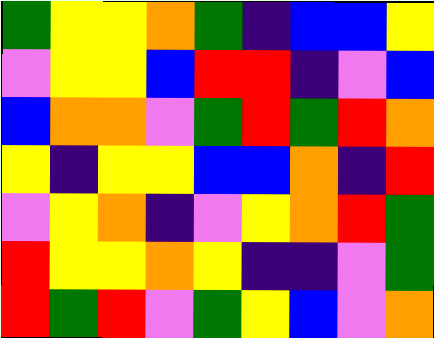[["green", "yellow", "yellow", "orange", "green", "indigo", "blue", "blue", "yellow"], ["violet", "yellow", "yellow", "blue", "red", "red", "indigo", "violet", "blue"], ["blue", "orange", "orange", "violet", "green", "red", "green", "red", "orange"], ["yellow", "indigo", "yellow", "yellow", "blue", "blue", "orange", "indigo", "red"], ["violet", "yellow", "orange", "indigo", "violet", "yellow", "orange", "red", "green"], ["red", "yellow", "yellow", "orange", "yellow", "indigo", "indigo", "violet", "green"], ["red", "green", "red", "violet", "green", "yellow", "blue", "violet", "orange"]]